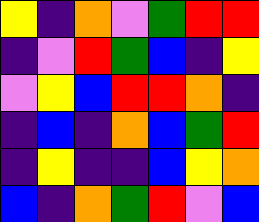[["yellow", "indigo", "orange", "violet", "green", "red", "red"], ["indigo", "violet", "red", "green", "blue", "indigo", "yellow"], ["violet", "yellow", "blue", "red", "red", "orange", "indigo"], ["indigo", "blue", "indigo", "orange", "blue", "green", "red"], ["indigo", "yellow", "indigo", "indigo", "blue", "yellow", "orange"], ["blue", "indigo", "orange", "green", "red", "violet", "blue"]]